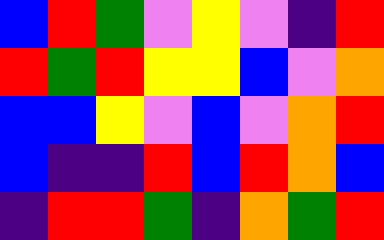[["blue", "red", "green", "violet", "yellow", "violet", "indigo", "red"], ["red", "green", "red", "yellow", "yellow", "blue", "violet", "orange"], ["blue", "blue", "yellow", "violet", "blue", "violet", "orange", "red"], ["blue", "indigo", "indigo", "red", "blue", "red", "orange", "blue"], ["indigo", "red", "red", "green", "indigo", "orange", "green", "red"]]